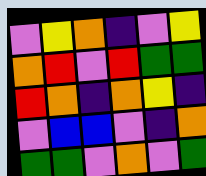[["violet", "yellow", "orange", "indigo", "violet", "yellow"], ["orange", "red", "violet", "red", "green", "green"], ["red", "orange", "indigo", "orange", "yellow", "indigo"], ["violet", "blue", "blue", "violet", "indigo", "orange"], ["green", "green", "violet", "orange", "violet", "green"]]